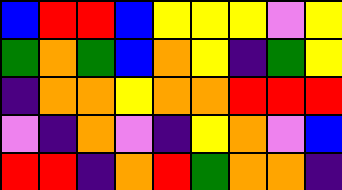[["blue", "red", "red", "blue", "yellow", "yellow", "yellow", "violet", "yellow"], ["green", "orange", "green", "blue", "orange", "yellow", "indigo", "green", "yellow"], ["indigo", "orange", "orange", "yellow", "orange", "orange", "red", "red", "red"], ["violet", "indigo", "orange", "violet", "indigo", "yellow", "orange", "violet", "blue"], ["red", "red", "indigo", "orange", "red", "green", "orange", "orange", "indigo"]]